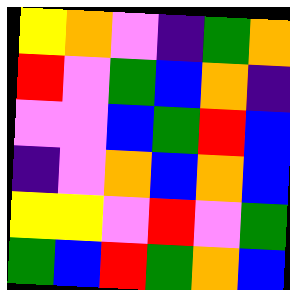[["yellow", "orange", "violet", "indigo", "green", "orange"], ["red", "violet", "green", "blue", "orange", "indigo"], ["violet", "violet", "blue", "green", "red", "blue"], ["indigo", "violet", "orange", "blue", "orange", "blue"], ["yellow", "yellow", "violet", "red", "violet", "green"], ["green", "blue", "red", "green", "orange", "blue"]]